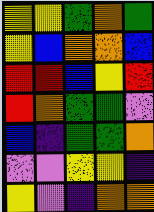[["yellow", "yellow", "green", "orange", "green"], ["yellow", "blue", "orange", "orange", "blue"], ["red", "red", "blue", "yellow", "red"], ["red", "orange", "green", "green", "violet"], ["blue", "indigo", "green", "green", "orange"], ["violet", "violet", "yellow", "yellow", "indigo"], ["yellow", "violet", "indigo", "orange", "orange"]]